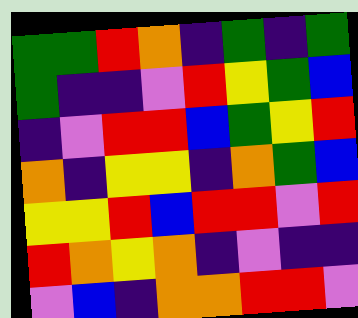[["green", "green", "red", "orange", "indigo", "green", "indigo", "green"], ["green", "indigo", "indigo", "violet", "red", "yellow", "green", "blue"], ["indigo", "violet", "red", "red", "blue", "green", "yellow", "red"], ["orange", "indigo", "yellow", "yellow", "indigo", "orange", "green", "blue"], ["yellow", "yellow", "red", "blue", "red", "red", "violet", "red"], ["red", "orange", "yellow", "orange", "indigo", "violet", "indigo", "indigo"], ["violet", "blue", "indigo", "orange", "orange", "red", "red", "violet"]]